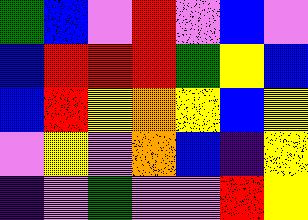[["green", "blue", "violet", "red", "violet", "blue", "violet"], ["blue", "red", "red", "red", "green", "yellow", "blue"], ["blue", "red", "yellow", "orange", "yellow", "blue", "yellow"], ["violet", "yellow", "violet", "orange", "blue", "indigo", "yellow"], ["indigo", "violet", "green", "violet", "violet", "red", "yellow"]]